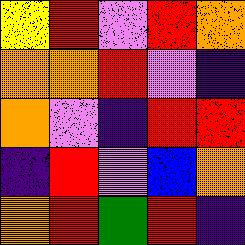[["yellow", "red", "violet", "red", "orange"], ["orange", "orange", "red", "violet", "indigo"], ["orange", "violet", "indigo", "red", "red"], ["indigo", "red", "violet", "blue", "orange"], ["orange", "red", "green", "red", "indigo"]]